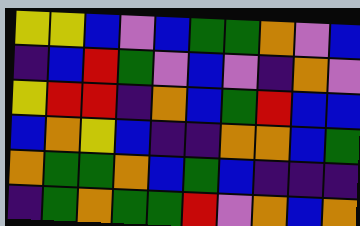[["yellow", "yellow", "blue", "violet", "blue", "green", "green", "orange", "violet", "blue"], ["indigo", "blue", "red", "green", "violet", "blue", "violet", "indigo", "orange", "violet"], ["yellow", "red", "red", "indigo", "orange", "blue", "green", "red", "blue", "blue"], ["blue", "orange", "yellow", "blue", "indigo", "indigo", "orange", "orange", "blue", "green"], ["orange", "green", "green", "orange", "blue", "green", "blue", "indigo", "indigo", "indigo"], ["indigo", "green", "orange", "green", "green", "red", "violet", "orange", "blue", "orange"]]